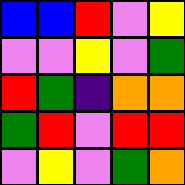[["blue", "blue", "red", "violet", "yellow"], ["violet", "violet", "yellow", "violet", "green"], ["red", "green", "indigo", "orange", "orange"], ["green", "red", "violet", "red", "red"], ["violet", "yellow", "violet", "green", "orange"]]